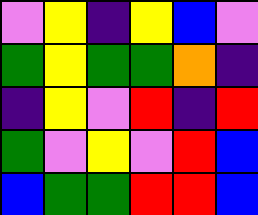[["violet", "yellow", "indigo", "yellow", "blue", "violet"], ["green", "yellow", "green", "green", "orange", "indigo"], ["indigo", "yellow", "violet", "red", "indigo", "red"], ["green", "violet", "yellow", "violet", "red", "blue"], ["blue", "green", "green", "red", "red", "blue"]]